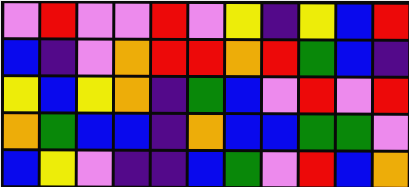[["violet", "red", "violet", "violet", "red", "violet", "yellow", "indigo", "yellow", "blue", "red"], ["blue", "indigo", "violet", "orange", "red", "red", "orange", "red", "green", "blue", "indigo"], ["yellow", "blue", "yellow", "orange", "indigo", "green", "blue", "violet", "red", "violet", "red"], ["orange", "green", "blue", "blue", "indigo", "orange", "blue", "blue", "green", "green", "violet"], ["blue", "yellow", "violet", "indigo", "indigo", "blue", "green", "violet", "red", "blue", "orange"]]